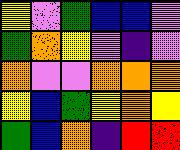[["yellow", "violet", "green", "blue", "blue", "violet"], ["green", "orange", "yellow", "violet", "indigo", "violet"], ["orange", "violet", "violet", "orange", "orange", "orange"], ["yellow", "blue", "green", "yellow", "orange", "yellow"], ["green", "blue", "orange", "indigo", "red", "red"]]